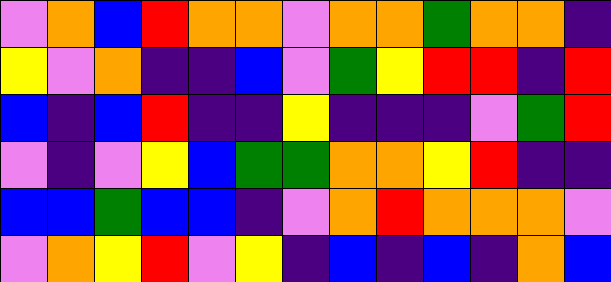[["violet", "orange", "blue", "red", "orange", "orange", "violet", "orange", "orange", "green", "orange", "orange", "indigo"], ["yellow", "violet", "orange", "indigo", "indigo", "blue", "violet", "green", "yellow", "red", "red", "indigo", "red"], ["blue", "indigo", "blue", "red", "indigo", "indigo", "yellow", "indigo", "indigo", "indigo", "violet", "green", "red"], ["violet", "indigo", "violet", "yellow", "blue", "green", "green", "orange", "orange", "yellow", "red", "indigo", "indigo"], ["blue", "blue", "green", "blue", "blue", "indigo", "violet", "orange", "red", "orange", "orange", "orange", "violet"], ["violet", "orange", "yellow", "red", "violet", "yellow", "indigo", "blue", "indigo", "blue", "indigo", "orange", "blue"]]